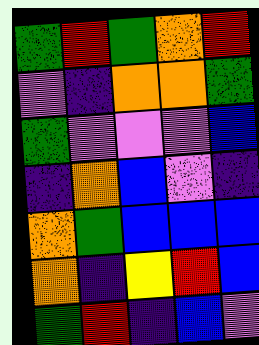[["green", "red", "green", "orange", "red"], ["violet", "indigo", "orange", "orange", "green"], ["green", "violet", "violet", "violet", "blue"], ["indigo", "orange", "blue", "violet", "indigo"], ["orange", "green", "blue", "blue", "blue"], ["orange", "indigo", "yellow", "red", "blue"], ["green", "red", "indigo", "blue", "violet"]]